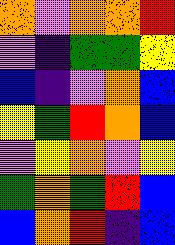[["orange", "violet", "orange", "orange", "red"], ["violet", "indigo", "green", "green", "yellow"], ["blue", "indigo", "violet", "orange", "blue"], ["yellow", "green", "red", "orange", "blue"], ["violet", "yellow", "orange", "violet", "yellow"], ["green", "orange", "green", "red", "blue"], ["blue", "orange", "red", "indigo", "blue"]]